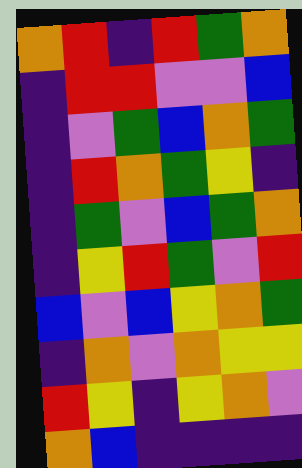[["orange", "red", "indigo", "red", "green", "orange"], ["indigo", "red", "red", "violet", "violet", "blue"], ["indigo", "violet", "green", "blue", "orange", "green"], ["indigo", "red", "orange", "green", "yellow", "indigo"], ["indigo", "green", "violet", "blue", "green", "orange"], ["indigo", "yellow", "red", "green", "violet", "red"], ["blue", "violet", "blue", "yellow", "orange", "green"], ["indigo", "orange", "violet", "orange", "yellow", "yellow"], ["red", "yellow", "indigo", "yellow", "orange", "violet"], ["orange", "blue", "indigo", "indigo", "indigo", "indigo"]]